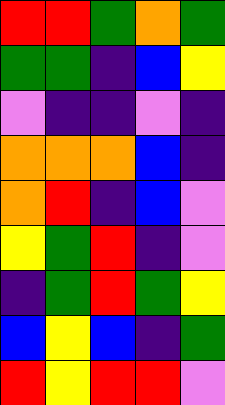[["red", "red", "green", "orange", "green"], ["green", "green", "indigo", "blue", "yellow"], ["violet", "indigo", "indigo", "violet", "indigo"], ["orange", "orange", "orange", "blue", "indigo"], ["orange", "red", "indigo", "blue", "violet"], ["yellow", "green", "red", "indigo", "violet"], ["indigo", "green", "red", "green", "yellow"], ["blue", "yellow", "blue", "indigo", "green"], ["red", "yellow", "red", "red", "violet"]]